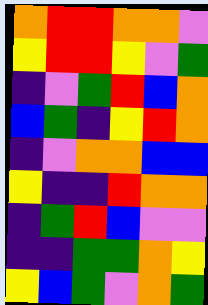[["orange", "red", "red", "orange", "orange", "violet"], ["yellow", "red", "red", "yellow", "violet", "green"], ["indigo", "violet", "green", "red", "blue", "orange"], ["blue", "green", "indigo", "yellow", "red", "orange"], ["indigo", "violet", "orange", "orange", "blue", "blue"], ["yellow", "indigo", "indigo", "red", "orange", "orange"], ["indigo", "green", "red", "blue", "violet", "violet"], ["indigo", "indigo", "green", "green", "orange", "yellow"], ["yellow", "blue", "green", "violet", "orange", "green"]]